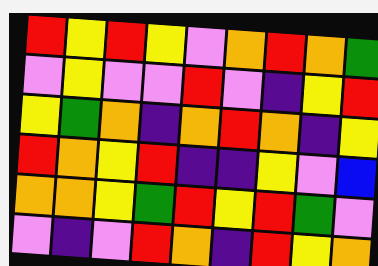[["red", "yellow", "red", "yellow", "violet", "orange", "red", "orange", "green"], ["violet", "yellow", "violet", "violet", "red", "violet", "indigo", "yellow", "red"], ["yellow", "green", "orange", "indigo", "orange", "red", "orange", "indigo", "yellow"], ["red", "orange", "yellow", "red", "indigo", "indigo", "yellow", "violet", "blue"], ["orange", "orange", "yellow", "green", "red", "yellow", "red", "green", "violet"], ["violet", "indigo", "violet", "red", "orange", "indigo", "red", "yellow", "orange"]]